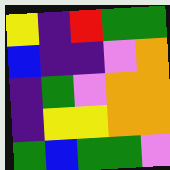[["yellow", "indigo", "red", "green", "green"], ["blue", "indigo", "indigo", "violet", "orange"], ["indigo", "green", "violet", "orange", "orange"], ["indigo", "yellow", "yellow", "orange", "orange"], ["green", "blue", "green", "green", "violet"]]